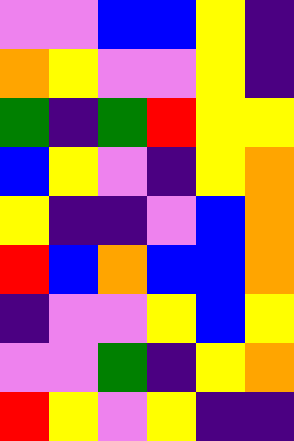[["violet", "violet", "blue", "blue", "yellow", "indigo"], ["orange", "yellow", "violet", "violet", "yellow", "indigo"], ["green", "indigo", "green", "red", "yellow", "yellow"], ["blue", "yellow", "violet", "indigo", "yellow", "orange"], ["yellow", "indigo", "indigo", "violet", "blue", "orange"], ["red", "blue", "orange", "blue", "blue", "orange"], ["indigo", "violet", "violet", "yellow", "blue", "yellow"], ["violet", "violet", "green", "indigo", "yellow", "orange"], ["red", "yellow", "violet", "yellow", "indigo", "indigo"]]